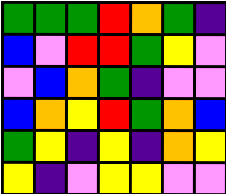[["green", "green", "green", "red", "orange", "green", "indigo"], ["blue", "violet", "red", "red", "green", "yellow", "violet"], ["violet", "blue", "orange", "green", "indigo", "violet", "violet"], ["blue", "orange", "yellow", "red", "green", "orange", "blue"], ["green", "yellow", "indigo", "yellow", "indigo", "orange", "yellow"], ["yellow", "indigo", "violet", "yellow", "yellow", "violet", "violet"]]